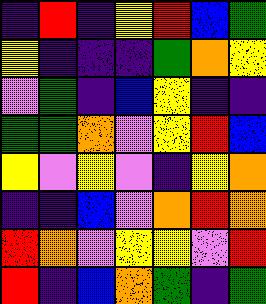[["indigo", "red", "indigo", "yellow", "red", "blue", "green"], ["yellow", "indigo", "indigo", "indigo", "green", "orange", "yellow"], ["violet", "green", "indigo", "blue", "yellow", "indigo", "indigo"], ["green", "green", "orange", "violet", "yellow", "red", "blue"], ["yellow", "violet", "yellow", "violet", "indigo", "yellow", "orange"], ["indigo", "indigo", "blue", "violet", "orange", "red", "orange"], ["red", "orange", "violet", "yellow", "yellow", "violet", "red"], ["red", "indigo", "blue", "orange", "green", "indigo", "green"]]